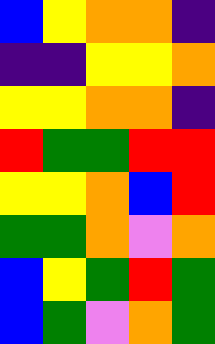[["blue", "yellow", "orange", "orange", "indigo"], ["indigo", "indigo", "yellow", "yellow", "orange"], ["yellow", "yellow", "orange", "orange", "indigo"], ["red", "green", "green", "red", "red"], ["yellow", "yellow", "orange", "blue", "red"], ["green", "green", "orange", "violet", "orange"], ["blue", "yellow", "green", "red", "green"], ["blue", "green", "violet", "orange", "green"]]